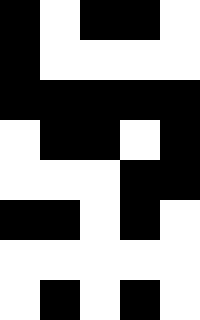[["black", "white", "black", "black", "white"], ["black", "white", "white", "white", "white"], ["black", "black", "black", "black", "black"], ["white", "black", "black", "white", "black"], ["white", "white", "white", "black", "black"], ["black", "black", "white", "black", "white"], ["white", "white", "white", "white", "white"], ["white", "black", "white", "black", "white"]]